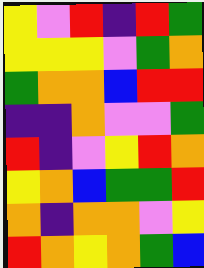[["yellow", "violet", "red", "indigo", "red", "green"], ["yellow", "yellow", "yellow", "violet", "green", "orange"], ["green", "orange", "orange", "blue", "red", "red"], ["indigo", "indigo", "orange", "violet", "violet", "green"], ["red", "indigo", "violet", "yellow", "red", "orange"], ["yellow", "orange", "blue", "green", "green", "red"], ["orange", "indigo", "orange", "orange", "violet", "yellow"], ["red", "orange", "yellow", "orange", "green", "blue"]]